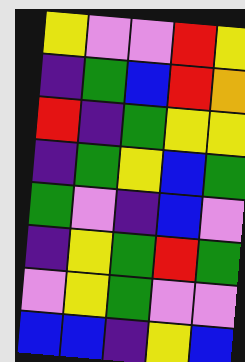[["yellow", "violet", "violet", "red", "yellow"], ["indigo", "green", "blue", "red", "orange"], ["red", "indigo", "green", "yellow", "yellow"], ["indigo", "green", "yellow", "blue", "green"], ["green", "violet", "indigo", "blue", "violet"], ["indigo", "yellow", "green", "red", "green"], ["violet", "yellow", "green", "violet", "violet"], ["blue", "blue", "indigo", "yellow", "blue"]]